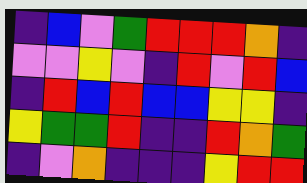[["indigo", "blue", "violet", "green", "red", "red", "red", "orange", "indigo"], ["violet", "violet", "yellow", "violet", "indigo", "red", "violet", "red", "blue"], ["indigo", "red", "blue", "red", "blue", "blue", "yellow", "yellow", "indigo"], ["yellow", "green", "green", "red", "indigo", "indigo", "red", "orange", "green"], ["indigo", "violet", "orange", "indigo", "indigo", "indigo", "yellow", "red", "red"]]